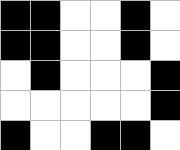[["black", "black", "white", "white", "black", "white"], ["black", "black", "white", "white", "black", "white"], ["white", "black", "white", "white", "white", "black"], ["white", "white", "white", "white", "white", "black"], ["black", "white", "white", "black", "black", "white"]]